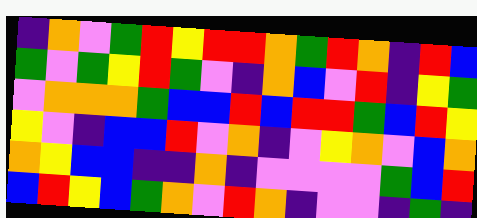[["indigo", "orange", "violet", "green", "red", "yellow", "red", "red", "orange", "green", "red", "orange", "indigo", "red", "blue"], ["green", "violet", "green", "yellow", "red", "green", "violet", "indigo", "orange", "blue", "violet", "red", "indigo", "yellow", "green"], ["violet", "orange", "orange", "orange", "green", "blue", "blue", "red", "blue", "red", "red", "green", "blue", "red", "yellow"], ["yellow", "violet", "indigo", "blue", "blue", "red", "violet", "orange", "indigo", "violet", "yellow", "orange", "violet", "blue", "orange"], ["orange", "yellow", "blue", "blue", "indigo", "indigo", "orange", "indigo", "violet", "violet", "violet", "violet", "green", "blue", "red"], ["blue", "red", "yellow", "blue", "green", "orange", "violet", "red", "orange", "indigo", "violet", "violet", "indigo", "green", "indigo"]]